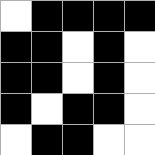[["white", "black", "black", "black", "black"], ["black", "black", "white", "black", "white"], ["black", "black", "white", "black", "white"], ["black", "white", "black", "black", "white"], ["white", "black", "black", "white", "white"]]